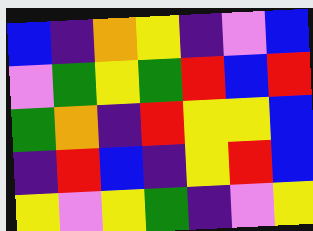[["blue", "indigo", "orange", "yellow", "indigo", "violet", "blue"], ["violet", "green", "yellow", "green", "red", "blue", "red"], ["green", "orange", "indigo", "red", "yellow", "yellow", "blue"], ["indigo", "red", "blue", "indigo", "yellow", "red", "blue"], ["yellow", "violet", "yellow", "green", "indigo", "violet", "yellow"]]